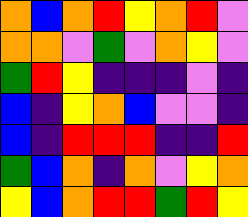[["orange", "blue", "orange", "red", "yellow", "orange", "red", "violet"], ["orange", "orange", "violet", "green", "violet", "orange", "yellow", "violet"], ["green", "red", "yellow", "indigo", "indigo", "indigo", "violet", "indigo"], ["blue", "indigo", "yellow", "orange", "blue", "violet", "violet", "indigo"], ["blue", "indigo", "red", "red", "red", "indigo", "indigo", "red"], ["green", "blue", "orange", "indigo", "orange", "violet", "yellow", "orange"], ["yellow", "blue", "orange", "red", "red", "green", "red", "yellow"]]